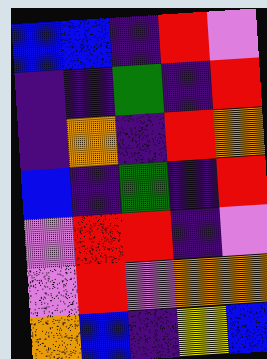[["blue", "blue", "indigo", "red", "violet"], ["indigo", "indigo", "green", "indigo", "red"], ["indigo", "orange", "indigo", "red", "orange"], ["blue", "indigo", "green", "indigo", "red"], ["violet", "red", "red", "indigo", "violet"], ["violet", "red", "violet", "orange", "orange"], ["orange", "blue", "indigo", "yellow", "blue"]]